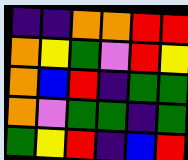[["indigo", "indigo", "orange", "orange", "red", "red"], ["orange", "yellow", "green", "violet", "red", "yellow"], ["orange", "blue", "red", "indigo", "green", "green"], ["orange", "violet", "green", "green", "indigo", "green"], ["green", "yellow", "red", "indigo", "blue", "red"]]